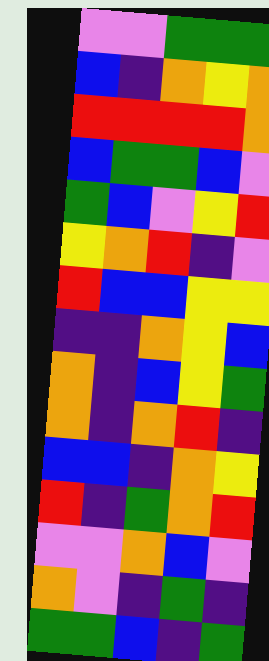[["violet", "violet", "green", "green", "green"], ["blue", "indigo", "orange", "yellow", "orange"], ["red", "red", "red", "red", "orange"], ["blue", "green", "green", "blue", "violet"], ["green", "blue", "violet", "yellow", "red"], ["yellow", "orange", "red", "indigo", "violet"], ["red", "blue", "blue", "yellow", "yellow"], ["indigo", "indigo", "orange", "yellow", "blue"], ["orange", "indigo", "blue", "yellow", "green"], ["orange", "indigo", "orange", "red", "indigo"], ["blue", "blue", "indigo", "orange", "yellow"], ["red", "indigo", "green", "orange", "red"], ["violet", "violet", "orange", "blue", "violet"], ["orange", "violet", "indigo", "green", "indigo"], ["green", "green", "blue", "indigo", "green"]]